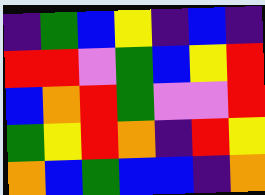[["indigo", "green", "blue", "yellow", "indigo", "blue", "indigo"], ["red", "red", "violet", "green", "blue", "yellow", "red"], ["blue", "orange", "red", "green", "violet", "violet", "red"], ["green", "yellow", "red", "orange", "indigo", "red", "yellow"], ["orange", "blue", "green", "blue", "blue", "indigo", "orange"]]